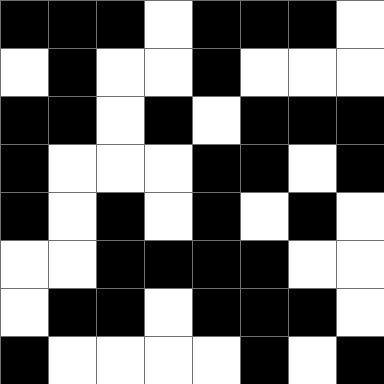[["black", "black", "black", "white", "black", "black", "black", "white"], ["white", "black", "white", "white", "black", "white", "white", "white"], ["black", "black", "white", "black", "white", "black", "black", "black"], ["black", "white", "white", "white", "black", "black", "white", "black"], ["black", "white", "black", "white", "black", "white", "black", "white"], ["white", "white", "black", "black", "black", "black", "white", "white"], ["white", "black", "black", "white", "black", "black", "black", "white"], ["black", "white", "white", "white", "white", "black", "white", "black"]]